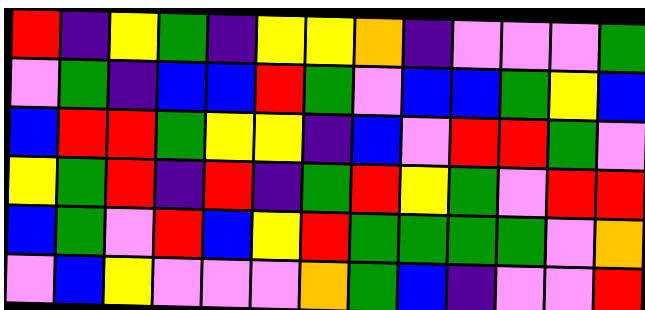[["red", "indigo", "yellow", "green", "indigo", "yellow", "yellow", "orange", "indigo", "violet", "violet", "violet", "green"], ["violet", "green", "indigo", "blue", "blue", "red", "green", "violet", "blue", "blue", "green", "yellow", "blue"], ["blue", "red", "red", "green", "yellow", "yellow", "indigo", "blue", "violet", "red", "red", "green", "violet"], ["yellow", "green", "red", "indigo", "red", "indigo", "green", "red", "yellow", "green", "violet", "red", "red"], ["blue", "green", "violet", "red", "blue", "yellow", "red", "green", "green", "green", "green", "violet", "orange"], ["violet", "blue", "yellow", "violet", "violet", "violet", "orange", "green", "blue", "indigo", "violet", "violet", "red"]]